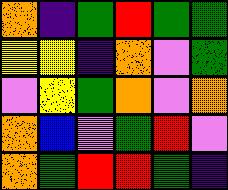[["orange", "indigo", "green", "red", "green", "green"], ["yellow", "yellow", "indigo", "orange", "violet", "green"], ["violet", "yellow", "green", "orange", "violet", "orange"], ["orange", "blue", "violet", "green", "red", "violet"], ["orange", "green", "red", "red", "green", "indigo"]]